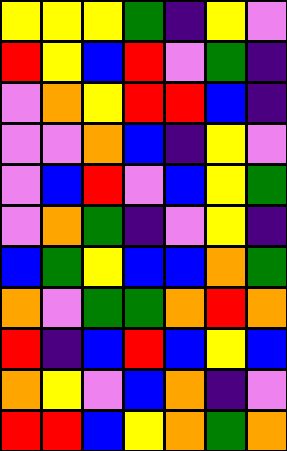[["yellow", "yellow", "yellow", "green", "indigo", "yellow", "violet"], ["red", "yellow", "blue", "red", "violet", "green", "indigo"], ["violet", "orange", "yellow", "red", "red", "blue", "indigo"], ["violet", "violet", "orange", "blue", "indigo", "yellow", "violet"], ["violet", "blue", "red", "violet", "blue", "yellow", "green"], ["violet", "orange", "green", "indigo", "violet", "yellow", "indigo"], ["blue", "green", "yellow", "blue", "blue", "orange", "green"], ["orange", "violet", "green", "green", "orange", "red", "orange"], ["red", "indigo", "blue", "red", "blue", "yellow", "blue"], ["orange", "yellow", "violet", "blue", "orange", "indigo", "violet"], ["red", "red", "blue", "yellow", "orange", "green", "orange"]]